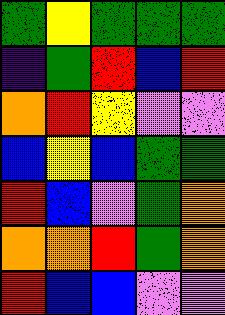[["green", "yellow", "green", "green", "green"], ["indigo", "green", "red", "blue", "red"], ["orange", "red", "yellow", "violet", "violet"], ["blue", "yellow", "blue", "green", "green"], ["red", "blue", "violet", "green", "orange"], ["orange", "orange", "red", "green", "orange"], ["red", "blue", "blue", "violet", "violet"]]